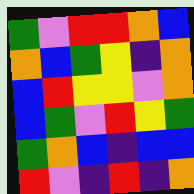[["green", "violet", "red", "red", "orange", "blue"], ["orange", "blue", "green", "yellow", "indigo", "orange"], ["blue", "red", "yellow", "yellow", "violet", "orange"], ["blue", "green", "violet", "red", "yellow", "green"], ["green", "orange", "blue", "indigo", "blue", "blue"], ["red", "violet", "indigo", "red", "indigo", "orange"]]